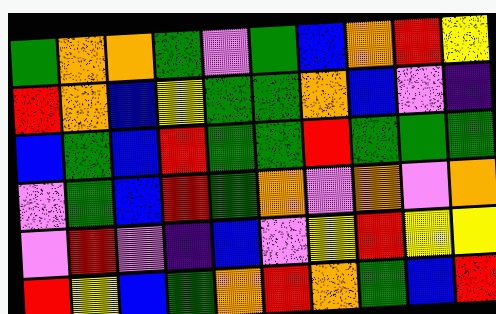[["green", "orange", "orange", "green", "violet", "green", "blue", "orange", "red", "yellow"], ["red", "orange", "blue", "yellow", "green", "green", "orange", "blue", "violet", "indigo"], ["blue", "green", "blue", "red", "green", "green", "red", "green", "green", "green"], ["violet", "green", "blue", "red", "green", "orange", "violet", "orange", "violet", "orange"], ["violet", "red", "violet", "indigo", "blue", "violet", "yellow", "red", "yellow", "yellow"], ["red", "yellow", "blue", "green", "orange", "red", "orange", "green", "blue", "red"]]